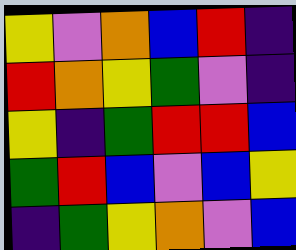[["yellow", "violet", "orange", "blue", "red", "indigo"], ["red", "orange", "yellow", "green", "violet", "indigo"], ["yellow", "indigo", "green", "red", "red", "blue"], ["green", "red", "blue", "violet", "blue", "yellow"], ["indigo", "green", "yellow", "orange", "violet", "blue"]]